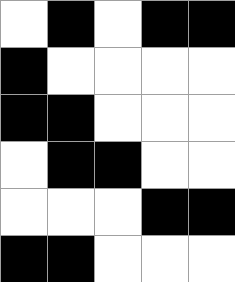[["white", "black", "white", "black", "black"], ["black", "white", "white", "white", "white"], ["black", "black", "white", "white", "white"], ["white", "black", "black", "white", "white"], ["white", "white", "white", "black", "black"], ["black", "black", "white", "white", "white"]]